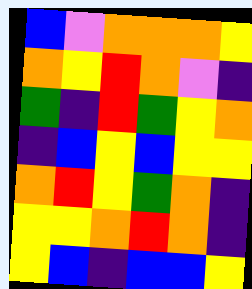[["blue", "violet", "orange", "orange", "orange", "yellow"], ["orange", "yellow", "red", "orange", "violet", "indigo"], ["green", "indigo", "red", "green", "yellow", "orange"], ["indigo", "blue", "yellow", "blue", "yellow", "yellow"], ["orange", "red", "yellow", "green", "orange", "indigo"], ["yellow", "yellow", "orange", "red", "orange", "indigo"], ["yellow", "blue", "indigo", "blue", "blue", "yellow"]]